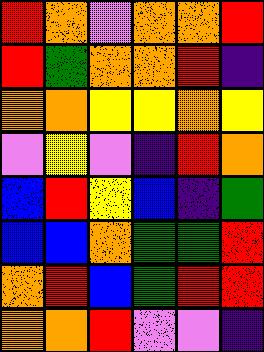[["red", "orange", "violet", "orange", "orange", "red"], ["red", "green", "orange", "orange", "red", "indigo"], ["orange", "orange", "yellow", "yellow", "orange", "yellow"], ["violet", "yellow", "violet", "indigo", "red", "orange"], ["blue", "red", "yellow", "blue", "indigo", "green"], ["blue", "blue", "orange", "green", "green", "red"], ["orange", "red", "blue", "green", "red", "red"], ["orange", "orange", "red", "violet", "violet", "indigo"]]